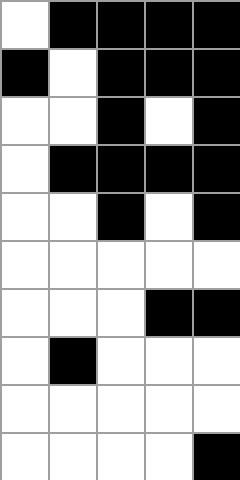[["white", "black", "black", "black", "black"], ["black", "white", "black", "black", "black"], ["white", "white", "black", "white", "black"], ["white", "black", "black", "black", "black"], ["white", "white", "black", "white", "black"], ["white", "white", "white", "white", "white"], ["white", "white", "white", "black", "black"], ["white", "black", "white", "white", "white"], ["white", "white", "white", "white", "white"], ["white", "white", "white", "white", "black"]]